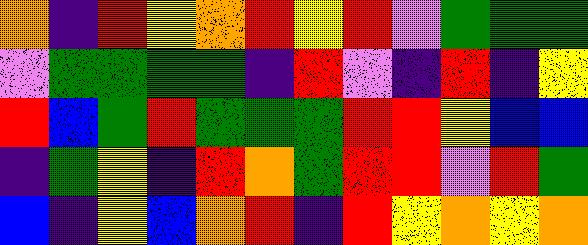[["orange", "indigo", "red", "yellow", "orange", "red", "yellow", "red", "violet", "green", "green", "green"], ["violet", "green", "green", "green", "green", "indigo", "red", "violet", "indigo", "red", "indigo", "yellow"], ["red", "blue", "green", "red", "green", "green", "green", "red", "red", "yellow", "blue", "blue"], ["indigo", "green", "yellow", "indigo", "red", "orange", "green", "red", "red", "violet", "red", "green"], ["blue", "indigo", "yellow", "blue", "orange", "red", "indigo", "red", "yellow", "orange", "yellow", "orange"]]